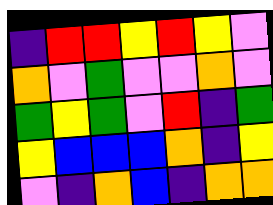[["indigo", "red", "red", "yellow", "red", "yellow", "violet"], ["orange", "violet", "green", "violet", "violet", "orange", "violet"], ["green", "yellow", "green", "violet", "red", "indigo", "green"], ["yellow", "blue", "blue", "blue", "orange", "indigo", "yellow"], ["violet", "indigo", "orange", "blue", "indigo", "orange", "orange"]]